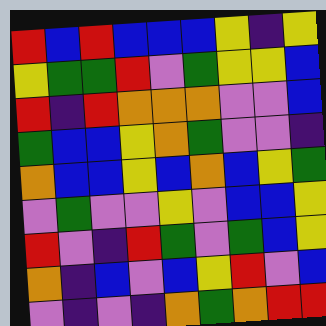[["red", "blue", "red", "blue", "blue", "blue", "yellow", "indigo", "yellow"], ["yellow", "green", "green", "red", "violet", "green", "yellow", "yellow", "blue"], ["red", "indigo", "red", "orange", "orange", "orange", "violet", "violet", "blue"], ["green", "blue", "blue", "yellow", "orange", "green", "violet", "violet", "indigo"], ["orange", "blue", "blue", "yellow", "blue", "orange", "blue", "yellow", "green"], ["violet", "green", "violet", "violet", "yellow", "violet", "blue", "blue", "yellow"], ["red", "violet", "indigo", "red", "green", "violet", "green", "blue", "yellow"], ["orange", "indigo", "blue", "violet", "blue", "yellow", "red", "violet", "blue"], ["violet", "indigo", "violet", "indigo", "orange", "green", "orange", "red", "red"]]